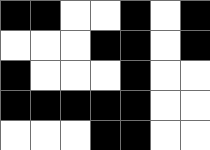[["black", "black", "white", "white", "black", "white", "black"], ["white", "white", "white", "black", "black", "white", "black"], ["black", "white", "white", "white", "black", "white", "white"], ["black", "black", "black", "black", "black", "white", "white"], ["white", "white", "white", "black", "black", "white", "white"]]